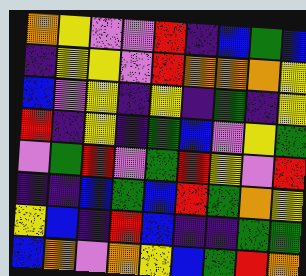[["orange", "yellow", "violet", "violet", "red", "indigo", "blue", "green", "blue"], ["indigo", "yellow", "yellow", "violet", "red", "orange", "orange", "orange", "yellow"], ["blue", "violet", "yellow", "indigo", "yellow", "indigo", "green", "indigo", "yellow"], ["red", "indigo", "yellow", "indigo", "green", "blue", "violet", "yellow", "green"], ["violet", "green", "red", "violet", "green", "red", "yellow", "violet", "red"], ["indigo", "indigo", "blue", "green", "blue", "red", "green", "orange", "yellow"], ["yellow", "blue", "indigo", "red", "blue", "indigo", "indigo", "green", "green"], ["blue", "orange", "violet", "orange", "yellow", "blue", "green", "red", "orange"]]